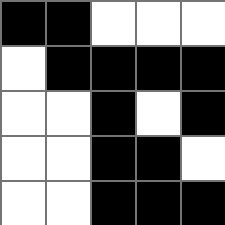[["black", "black", "white", "white", "white"], ["white", "black", "black", "black", "black"], ["white", "white", "black", "white", "black"], ["white", "white", "black", "black", "white"], ["white", "white", "black", "black", "black"]]